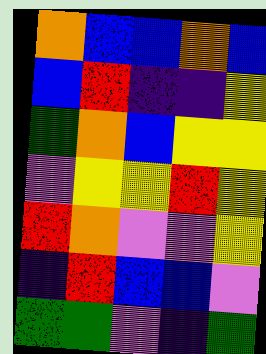[["orange", "blue", "blue", "orange", "blue"], ["blue", "red", "indigo", "indigo", "yellow"], ["green", "orange", "blue", "yellow", "yellow"], ["violet", "yellow", "yellow", "red", "yellow"], ["red", "orange", "violet", "violet", "yellow"], ["indigo", "red", "blue", "blue", "violet"], ["green", "green", "violet", "indigo", "green"]]